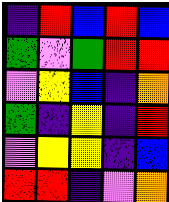[["indigo", "red", "blue", "red", "blue"], ["green", "violet", "green", "red", "red"], ["violet", "yellow", "blue", "indigo", "orange"], ["green", "indigo", "yellow", "indigo", "red"], ["violet", "yellow", "yellow", "indigo", "blue"], ["red", "red", "indigo", "violet", "orange"]]